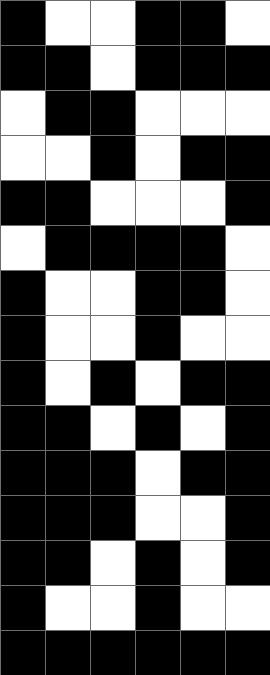[["black", "white", "white", "black", "black", "white"], ["black", "black", "white", "black", "black", "black"], ["white", "black", "black", "white", "white", "white"], ["white", "white", "black", "white", "black", "black"], ["black", "black", "white", "white", "white", "black"], ["white", "black", "black", "black", "black", "white"], ["black", "white", "white", "black", "black", "white"], ["black", "white", "white", "black", "white", "white"], ["black", "white", "black", "white", "black", "black"], ["black", "black", "white", "black", "white", "black"], ["black", "black", "black", "white", "black", "black"], ["black", "black", "black", "white", "white", "black"], ["black", "black", "white", "black", "white", "black"], ["black", "white", "white", "black", "white", "white"], ["black", "black", "black", "black", "black", "black"]]